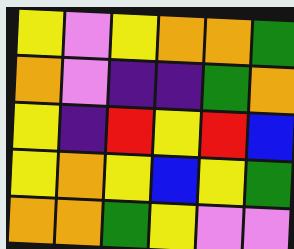[["yellow", "violet", "yellow", "orange", "orange", "green"], ["orange", "violet", "indigo", "indigo", "green", "orange"], ["yellow", "indigo", "red", "yellow", "red", "blue"], ["yellow", "orange", "yellow", "blue", "yellow", "green"], ["orange", "orange", "green", "yellow", "violet", "violet"]]